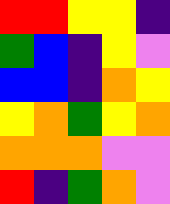[["red", "red", "yellow", "yellow", "indigo"], ["green", "blue", "indigo", "yellow", "violet"], ["blue", "blue", "indigo", "orange", "yellow"], ["yellow", "orange", "green", "yellow", "orange"], ["orange", "orange", "orange", "violet", "violet"], ["red", "indigo", "green", "orange", "violet"]]